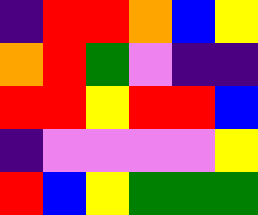[["indigo", "red", "red", "orange", "blue", "yellow"], ["orange", "red", "green", "violet", "indigo", "indigo"], ["red", "red", "yellow", "red", "red", "blue"], ["indigo", "violet", "violet", "violet", "violet", "yellow"], ["red", "blue", "yellow", "green", "green", "green"]]